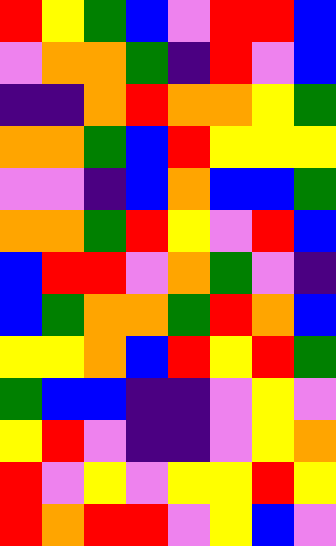[["red", "yellow", "green", "blue", "violet", "red", "red", "blue"], ["violet", "orange", "orange", "green", "indigo", "red", "violet", "blue"], ["indigo", "indigo", "orange", "red", "orange", "orange", "yellow", "green"], ["orange", "orange", "green", "blue", "red", "yellow", "yellow", "yellow"], ["violet", "violet", "indigo", "blue", "orange", "blue", "blue", "green"], ["orange", "orange", "green", "red", "yellow", "violet", "red", "blue"], ["blue", "red", "red", "violet", "orange", "green", "violet", "indigo"], ["blue", "green", "orange", "orange", "green", "red", "orange", "blue"], ["yellow", "yellow", "orange", "blue", "red", "yellow", "red", "green"], ["green", "blue", "blue", "indigo", "indigo", "violet", "yellow", "violet"], ["yellow", "red", "violet", "indigo", "indigo", "violet", "yellow", "orange"], ["red", "violet", "yellow", "violet", "yellow", "yellow", "red", "yellow"], ["red", "orange", "red", "red", "violet", "yellow", "blue", "violet"]]